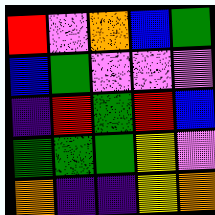[["red", "violet", "orange", "blue", "green"], ["blue", "green", "violet", "violet", "violet"], ["indigo", "red", "green", "red", "blue"], ["green", "green", "green", "yellow", "violet"], ["orange", "indigo", "indigo", "yellow", "orange"]]